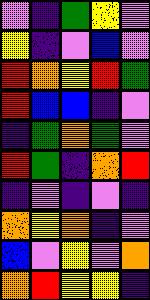[["violet", "indigo", "green", "yellow", "violet"], ["yellow", "indigo", "violet", "blue", "violet"], ["red", "orange", "yellow", "red", "green"], ["red", "blue", "blue", "indigo", "violet"], ["indigo", "green", "orange", "green", "violet"], ["red", "green", "indigo", "orange", "red"], ["indigo", "violet", "indigo", "violet", "indigo"], ["orange", "yellow", "orange", "indigo", "violet"], ["blue", "violet", "yellow", "violet", "orange"], ["orange", "red", "yellow", "yellow", "indigo"]]